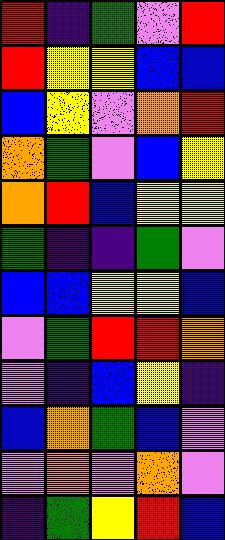[["red", "indigo", "green", "violet", "red"], ["red", "yellow", "yellow", "blue", "blue"], ["blue", "yellow", "violet", "orange", "red"], ["orange", "green", "violet", "blue", "yellow"], ["orange", "red", "blue", "yellow", "yellow"], ["green", "indigo", "indigo", "green", "violet"], ["blue", "blue", "yellow", "yellow", "blue"], ["violet", "green", "red", "red", "orange"], ["violet", "indigo", "blue", "yellow", "indigo"], ["blue", "orange", "green", "blue", "violet"], ["violet", "orange", "violet", "orange", "violet"], ["indigo", "green", "yellow", "red", "blue"]]